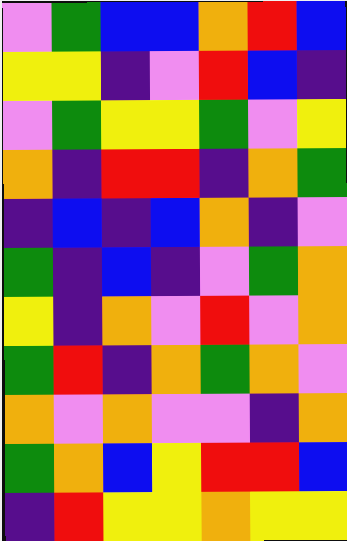[["violet", "green", "blue", "blue", "orange", "red", "blue"], ["yellow", "yellow", "indigo", "violet", "red", "blue", "indigo"], ["violet", "green", "yellow", "yellow", "green", "violet", "yellow"], ["orange", "indigo", "red", "red", "indigo", "orange", "green"], ["indigo", "blue", "indigo", "blue", "orange", "indigo", "violet"], ["green", "indigo", "blue", "indigo", "violet", "green", "orange"], ["yellow", "indigo", "orange", "violet", "red", "violet", "orange"], ["green", "red", "indigo", "orange", "green", "orange", "violet"], ["orange", "violet", "orange", "violet", "violet", "indigo", "orange"], ["green", "orange", "blue", "yellow", "red", "red", "blue"], ["indigo", "red", "yellow", "yellow", "orange", "yellow", "yellow"]]